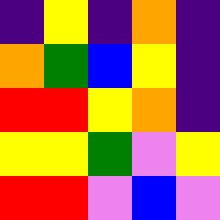[["indigo", "yellow", "indigo", "orange", "indigo"], ["orange", "green", "blue", "yellow", "indigo"], ["red", "red", "yellow", "orange", "indigo"], ["yellow", "yellow", "green", "violet", "yellow"], ["red", "red", "violet", "blue", "violet"]]